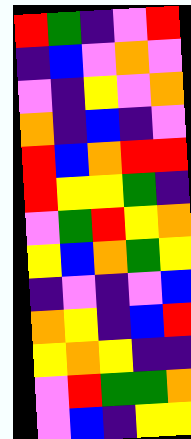[["red", "green", "indigo", "violet", "red"], ["indigo", "blue", "violet", "orange", "violet"], ["violet", "indigo", "yellow", "violet", "orange"], ["orange", "indigo", "blue", "indigo", "violet"], ["red", "blue", "orange", "red", "red"], ["red", "yellow", "yellow", "green", "indigo"], ["violet", "green", "red", "yellow", "orange"], ["yellow", "blue", "orange", "green", "yellow"], ["indigo", "violet", "indigo", "violet", "blue"], ["orange", "yellow", "indigo", "blue", "red"], ["yellow", "orange", "yellow", "indigo", "indigo"], ["violet", "red", "green", "green", "orange"], ["violet", "blue", "indigo", "yellow", "yellow"]]